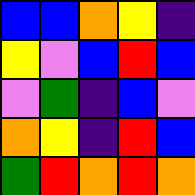[["blue", "blue", "orange", "yellow", "indigo"], ["yellow", "violet", "blue", "red", "blue"], ["violet", "green", "indigo", "blue", "violet"], ["orange", "yellow", "indigo", "red", "blue"], ["green", "red", "orange", "red", "orange"]]